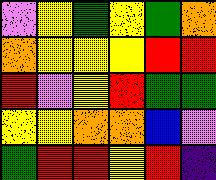[["violet", "yellow", "green", "yellow", "green", "orange"], ["orange", "yellow", "yellow", "yellow", "red", "red"], ["red", "violet", "yellow", "red", "green", "green"], ["yellow", "yellow", "orange", "orange", "blue", "violet"], ["green", "red", "red", "yellow", "red", "indigo"]]